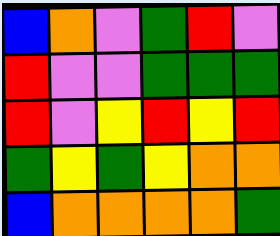[["blue", "orange", "violet", "green", "red", "violet"], ["red", "violet", "violet", "green", "green", "green"], ["red", "violet", "yellow", "red", "yellow", "red"], ["green", "yellow", "green", "yellow", "orange", "orange"], ["blue", "orange", "orange", "orange", "orange", "green"]]